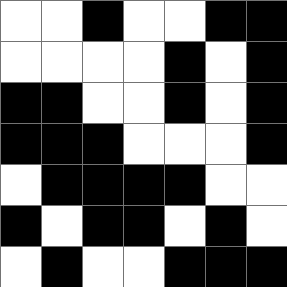[["white", "white", "black", "white", "white", "black", "black"], ["white", "white", "white", "white", "black", "white", "black"], ["black", "black", "white", "white", "black", "white", "black"], ["black", "black", "black", "white", "white", "white", "black"], ["white", "black", "black", "black", "black", "white", "white"], ["black", "white", "black", "black", "white", "black", "white"], ["white", "black", "white", "white", "black", "black", "black"]]